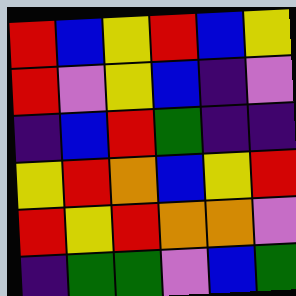[["red", "blue", "yellow", "red", "blue", "yellow"], ["red", "violet", "yellow", "blue", "indigo", "violet"], ["indigo", "blue", "red", "green", "indigo", "indigo"], ["yellow", "red", "orange", "blue", "yellow", "red"], ["red", "yellow", "red", "orange", "orange", "violet"], ["indigo", "green", "green", "violet", "blue", "green"]]